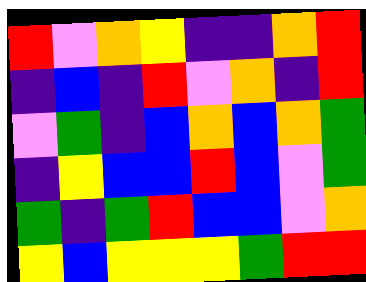[["red", "violet", "orange", "yellow", "indigo", "indigo", "orange", "red"], ["indigo", "blue", "indigo", "red", "violet", "orange", "indigo", "red"], ["violet", "green", "indigo", "blue", "orange", "blue", "orange", "green"], ["indigo", "yellow", "blue", "blue", "red", "blue", "violet", "green"], ["green", "indigo", "green", "red", "blue", "blue", "violet", "orange"], ["yellow", "blue", "yellow", "yellow", "yellow", "green", "red", "red"]]